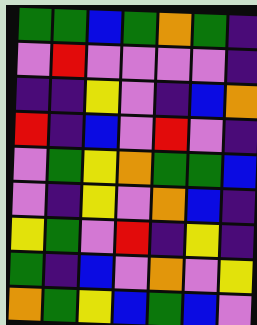[["green", "green", "blue", "green", "orange", "green", "indigo"], ["violet", "red", "violet", "violet", "violet", "violet", "indigo"], ["indigo", "indigo", "yellow", "violet", "indigo", "blue", "orange"], ["red", "indigo", "blue", "violet", "red", "violet", "indigo"], ["violet", "green", "yellow", "orange", "green", "green", "blue"], ["violet", "indigo", "yellow", "violet", "orange", "blue", "indigo"], ["yellow", "green", "violet", "red", "indigo", "yellow", "indigo"], ["green", "indigo", "blue", "violet", "orange", "violet", "yellow"], ["orange", "green", "yellow", "blue", "green", "blue", "violet"]]